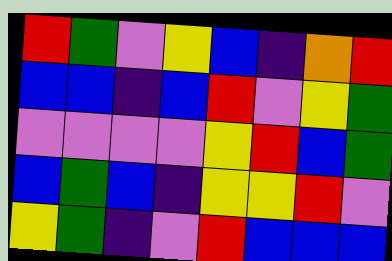[["red", "green", "violet", "yellow", "blue", "indigo", "orange", "red"], ["blue", "blue", "indigo", "blue", "red", "violet", "yellow", "green"], ["violet", "violet", "violet", "violet", "yellow", "red", "blue", "green"], ["blue", "green", "blue", "indigo", "yellow", "yellow", "red", "violet"], ["yellow", "green", "indigo", "violet", "red", "blue", "blue", "blue"]]